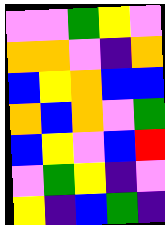[["violet", "violet", "green", "yellow", "violet"], ["orange", "orange", "violet", "indigo", "orange"], ["blue", "yellow", "orange", "blue", "blue"], ["orange", "blue", "orange", "violet", "green"], ["blue", "yellow", "violet", "blue", "red"], ["violet", "green", "yellow", "indigo", "violet"], ["yellow", "indigo", "blue", "green", "indigo"]]